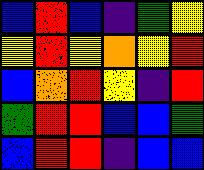[["blue", "red", "blue", "indigo", "green", "yellow"], ["yellow", "red", "yellow", "orange", "yellow", "red"], ["blue", "orange", "red", "yellow", "indigo", "red"], ["green", "red", "red", "blue", "blue", "green"], ["blue", "red", "red", "indigo", "blue", "blue"]]